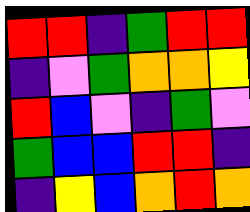[["red", "red", "indigo", "green", "red", "red"], ["indigo", "violet", "green", "orange", "orange", "yellow"], ["red", "blue", "violet", "indigo", "green", "violet"], ["green", "blue", "blue", "red", "red", "indigo"], ["indigo", "yellow", "blue", "orange", "red", "orange"]]